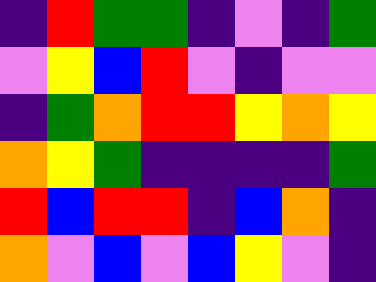[["indigo", "red", "green", "green", "indigo", "violet", "indigo", "green"], ["violet", "yellow", "blue", "red", "violet", "indigo", "violet", "violet"], ["indigo", "green", "orange", "red", "red", "yellow", "orange", "yellow"], ["orange", "yellow", "green", "indigo", "indigo", "indigo", "indigo", "green"], ["red", "blue", "red", "red", "indigo", "blue", "orange", "indigo"], ["orange", "violet", "blue", "violet", "blue", "yellow", "violet", "indigo"]]